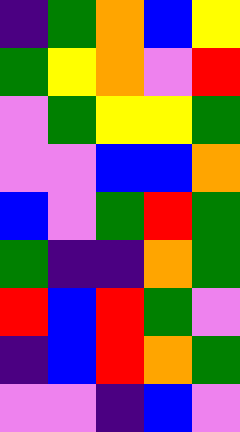[["indigo", "green", "orange", "blue", "yellow"], ["green", "yellow", "orange", "violet", "red"], ["violet", "green", "yellow", "yellow", "green"], ["violet", "violet", "blue", "blue", "orange"], ["blue", "violet", "green", "red", "green"], ["green", "indigo", "indigo", "orange", "green"], ["red", "blue", "red", "green", "violet"], ["indigo", "blue", "red", "orange", "green"], ["violet", "violet", "indigo", "blue", "violet"]]